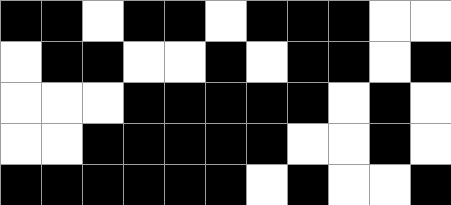[["black", "black", "white", "black", "black", "white", "black", "black", "black", "white", "white"], ["white", "black", "black", "white", "white", "black", "white", "black", "black", "white", "black"], ["white", "white", "white", "black", "black", "black", "black", "black", "white", "black", "white"], ["white", "white", "black", "black", "black", "black", "black", "white", "white", "black", "white"], ["black", "black", "black", "black", "black", "black", "white", "black", "white", "white", "black"]]